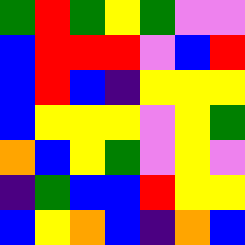[["green", "red", "green", "yellow", "green", "violet", "violet"], ["blue", "red", "red", "red", "violet", "blue", "red"], ["blue", "red", "blue", "indigo", "yellow", "yellow", "yellow"], ["blue", "yellow", "yellow", "yellow", "violet", "yellow", "green"], ["orange", "blue", "yellow", "green", "violet", "yellow", "violet"], ["indigo", "green", "blue", "blue", "red", "yellow", "yellow"], ["blue", "yellow", "orange", "blue", "indigo", "orange", "blue"]]